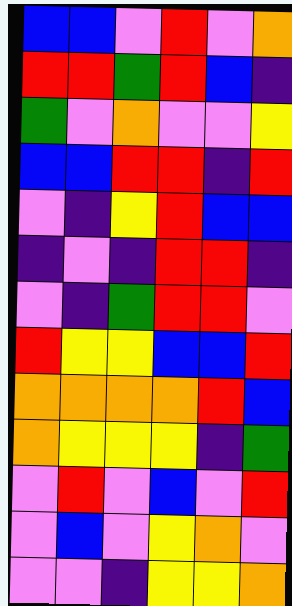[["blue", "blue", "violet", "red", "violet", "orange"], ["red", "red", "green", "red", "blue", "indigo"], ["green", "violet", "orange", "violet", "violet", "yellow"], ["blue", "blue", "red", "red", "indigo", "red"], ["violet", "indigo", "yellow", "red", "blue", "blue"], ["indigo", "violet", "indigo", "red", "red", "indigo"], ["violet", "indigo", "green", "red", "red", "violet"], ["red", "yellow", "yellow", "blue", "blue", "red"], ["orange", "orange", "orange", "orange", "red", "blue"], ["orange", "yellow", "yellow", "yellow", "indigo", "green"], ["violet", "red", "violet", "blue", "violet", "red"], ["violet", "blue", "violet", "yellow", "orange", "violet"], ["violet", "violet", "indigo", "yellow", "yellow", "orange"]]